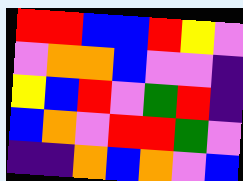[["red", "red", "blue", "blue", "red", "yellow", "violet"], ["violet", "orange", "orange", "blue", "violet", "violet", "indigo"], ["yellow", "blue", "red", "violet", "green", "red", "indigo"], ["blue", "orange", "violet", "red", "red", "green", "violet"], ["indigo", "indigo", "orange", "blue", "orange", "violet", "blue"]]